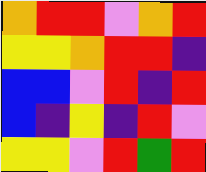[["orange", "red", "red", "violet", "orange", "red"], ["yellow", "yellow", "orange", "red", "red", "indigo"], ["blue", "blue", "violet", "red", "indigo", "red"], ["blue", "indigo", "yellow", "indigo", "red", "violet"], ["yellow", "yellow", "violet", "red", "green", "red"]]